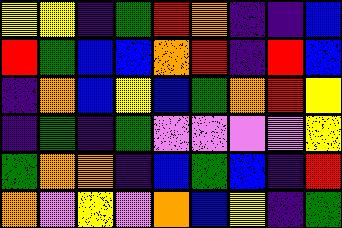[["yellow", "yellow", "indigo", "green", "red", "orange", "indigo", "indigo", "blue"], ["red", "green", "blue", "blue", "orange", "red", "indigo", "red", "blue"], ["indigo", "orange", "blue", "yellow", "blue", "green", "orange", "red", "yellow"], ["indigo", "green", "indigo", "green", "violet", "violet", "violet", "violet", "yellow"], ["green", "orange", "orange", "indigo", "blue", "green", "blue", "indigo", "red"], ["orange", "violet", "yellow", "violet", "orange", "blue", "yellow", "indigo", "green"]]